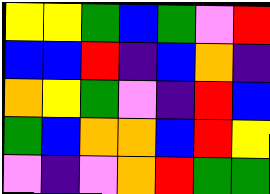[["yellow", "yellow", "green", "blue", "green", "violet", "red"], ["blue", "blue", "red", "indigo", "blue", "orange", "indigo"], ["orange", "yellow", "green", "violet", "indigo", "red", "blue"], ["green", "blue", "orange", "orange", "blue", "red", "yellow"], ["violet", "indigo", "violet", "orange", "red", "green", "green"]]